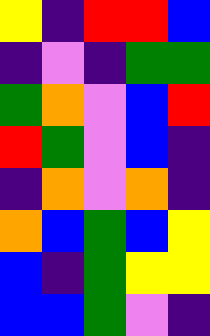[["yellow", "indigo", "red", "red", "blue"], ["indigo", "violet", "indigo", "green", "green"], ["green", "orange", "violet", "blue", "red"], ["red", "green", "violet", "blue", "indigo"], ["indigo", "orange", "violet", "orange", "indigo"], ["orange", "blue", "green", "blue", "yellow"], ["blue", "indigo", "green", "yellow", "yellow"], ["blue", "blue", "green", "violet", "indigo"]]